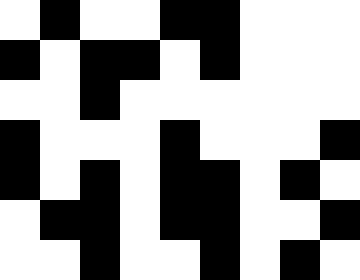[["white", "black", "white", "white", "black", "black", "white", "white", "white"], ["black", "white", "black", "black", "white", "black", "white", "white", "white"], ["white", "white", "black", "white", "white", "white", "white", "white", "white"], ["black", "white", "white", "white", "black", "white", "white", "white", "black"], ["black", "white", "black", "white", "black", "black", "white", "black", "white"], ["white", "black", "black", "white", "black", "black", "white", "white", "black"], ["white", "white", "black", "white", "white", "black", "white", "black", "white"]]